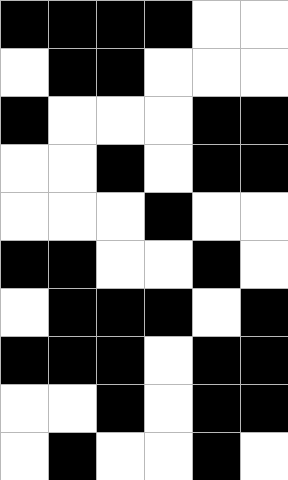[["black", "black", "black", "black", "white", "white"], ["white", "black", "black", "white", "white", "white"], ["black", "white", "white", "white", "black", "black"], ["white", "white", "black", "white", "black", "black"], ["white", "white", "white", "black", "white", "white"], ["black", "black", "white", "white", "black", "white"], ["white", "black", "black", "black", "white", "black"], ["black", "black", "black", "white", "black", "black"], ["white", "white", "black", "white", "black", "black"], ["white", "black", "white", "white", "black", "white"]]